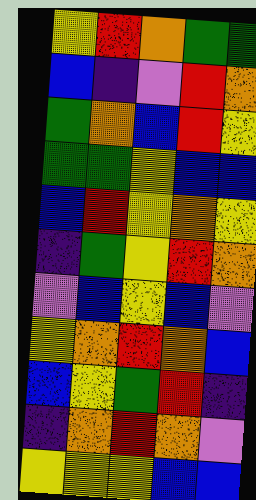[["yellow", "red", "orange", "green", "green"], ["blue", "indigo", "violet", "red", "orange"], ["green", "orange", "blue", "red", "yellow"], ["green", "green", "yellow", "blue", "blue"], ["blue", "red", "yellow", "orange", "yellow"], ["indigo", "green", "yellow", "red", "orange"], ["violet", "blue", "yellow", "blue", "violet"], ["yellow", "orange", "red", "orange", "blue"], ["blue", "yellow", "green", "red", "indigo"], ["indigo", "orange", "red", "orange", "violet"], ["yellow", "yellow", "yellow", "blue", "blue"]]